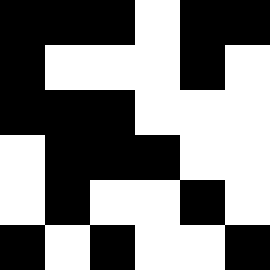[["black", "black", "black", "white", "black", "black"], ["black", "white", "white", "white", "black", "white"], ["black", "black", "black", "white", "white", "white"], ["white", "black", "black", "black", "white", "white"], ["white", "black", "white", "white", "black", "white"], ["black", "white", "black", "white", "white", "black"]]